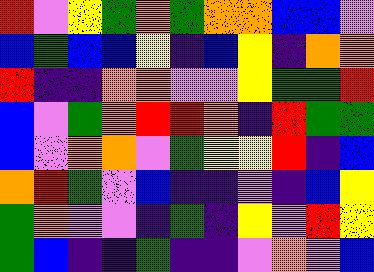[["red", "violet", "yellow", "green", "orange", "green", "orange", "orange", "blue", "blue", "violet"], ["blue", "green", "blue", "blue", "yellow", "indigo", "blue", "yellow", "indigo", "orange", "orange"], ["red", "indigo", "indigo", "orange", "orange", "violet", "violet", "yellow", "green", "green", "red"], ["blue", "violet", "green", "orange", "red", "red", "orange", "indigo", "red", "green", "green"], ["blue", "violet", "orange", "orange", "violet", "green", "yellow", "yellow", "red", "indigo", "blue"], ["orange", "red", "green", "violet", "blue", "indigo", "indigo", "violet", "indigo", "blue", "yellow"], ["green", "orange", "violet", "violet", "indigo", "green", "indigo", "yellow", "violet", "red", "yellow"], ["green", "blue", "indigo", "indigo", "green", "indigo", "indigo", "violet", "orange", "violet", "blue"]]